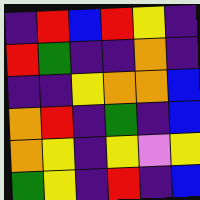[["indigo", "red", "blue", "red", "yellow", "indigo"], ["red", "green", "indigo", "indigo", "orange", "indigo"], ["indigo", "indigo", "yellow", "orange", "orange", "blue"], ["orange", "red", "indigo", "green", "indigo", "blue"], ["orange", "yellow", "indigo", "yellow", "violet", "yellow"], ["green", "yellow", "indigo", "red", "indigo", "blue"]]